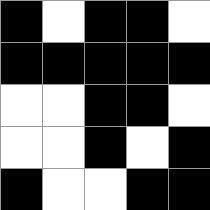[["black", "white", "black", "black", "white"], ["black", "black", "black", "black", "black"], ["white", "white", "black", "black", "white"], ["white", "white", "black", "white", "black"], ["black", "white", "white", "black", "black"]]